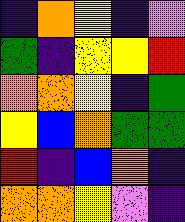[["indigo", "orange", "yellow", "indigo", "violet"], ["green", "indigo", "yellow", "yellow", "red"], ["orange", "orange", "yellow", "indigo", "green"], ["yellow", "blue", "orange", "green", "green"], ["red", "indigo", "blue", "orange", "indigo"], ["orange", "orange", "yellow", "violet", "indigo"]]